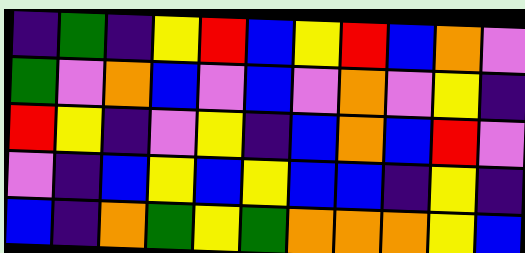[["indigo", "green", "indigo", "yellow", "red", "blue", "yellow", "red", "blue", "orange", "violet"], ["green", "violet", "orange", "blue", "violet", "blue", "violet", "orange", "violet", "yellow", "indigo"], ["red", "yellow", "indigo", "violet", "yellow", "indigo", "blue", "orange", "blue", "red", "violet"], ["violet", "indigo", "blue", "yellow", "blue", "yellow", "blue", "blue", "indigo", "yellow", "indigo"], ["blue", "indigo", "orange", "green", "yellow", "green", "orange", "orange", "orange", "yellow", "blue"]]